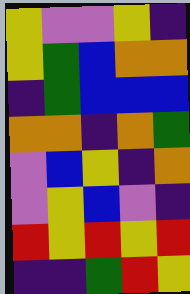[["yellow", "violet", "violet", "yellow", "indigo"], ["yellow", "green", "blue", "orange", "orange"], ["indigo", "green", "blue", "blue", "blue"], ["orange", "orange", "indigo", "orange", "green"], ["violet", "blue", "yellow", "indigo", "orange"], ["violet", "yellow", "blue", "violet", "indigo"], ["red", "yellow", "red", "yellow", "red"], ["indigo", "indigo", "green", "red", "yellow"]]